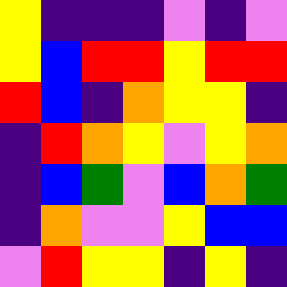[["yellow", "indigo", "indigo", "indigo", "violet", "indigo", "violet"], ["yellow", "blue", "red", "red", "yellow", "red", "red"], ["red", "blue", "indigo", "orange", "yellow", "yellow", "indigo"], ["indigo", "red", "orange", "yellow", "violet", "yellow", "orange"], ["indigo", "blue", "green", "violet", "blue", "orange", "green"], ["indigo", "orange", "violet", "violet", "yellow", "blue", "blue"], ["violet", "red", "yellow", "yellow", "indigo", "yellow", "indigo"]]